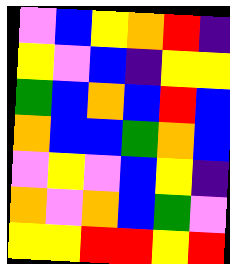[["violet", "blue", "yellow", "orange", "red", "indigo"], ["yellow", "violet", "blue", "indigo", "yellow", "yellow"], ["green", "blue", "orange", "blue", "red", "blue"], ["orange", "blue", "blue", "green", "orange", "blue"], ["violet", "yellow", "violet", "blue", "yellow", "indigo"], ["orange", "violet", "orange", "blue", "green", "violet"], ["yellow", "yellow", "red", "red", "yellow", "red"]]